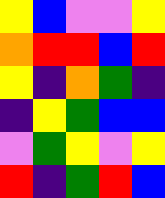[["yellow", "blue", "violet", "violet", "yellow"], ["orange", "red", "red", "blue", "red"], ["yellow", "indigo", "orange", "green", "indigo"], ["indigo", "yellow", "green", "blue", "blue"], ["violet", "green", "yellow", "violet", "yellow"], ["red", "indigo", "green", "red", "blue"]]